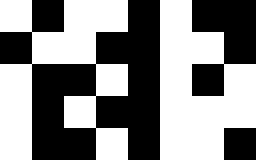[["white", "black", "white", "white", "black", "white", "black", "black"], ["black", "white", "white", "black", "black", "white", "white", "black"], ["white", "black", "black", "white", "black", "white", "black", "white"], ["white", "black", "white", "black", "black", "white", "white", "white"], ["white", "black", "black", "white", "black", "white", "white", "black"]]